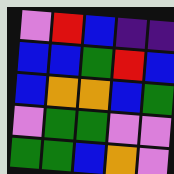[["violet", "red", "blue", "indigo", "indigo"], ["blue", "blue", "green", "red", "blue"], ["blue", "orange", "orange", "blue", "green"], ["violet", "green", "green", "violet", "violet"], ["green", "green", "blue", "orange", "violet"]]